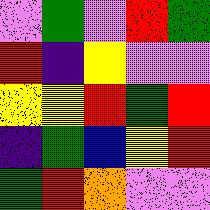[["violet", "green", "violet", "red", "green"], ["red", "indigo", "yellow", "violet", "violet"], ["yellow", "yellow", "red", "green", "red"], ["indigo", "green", "blue", "yellow", "red"], ["green", "red", "orange", "violet", "violet"]]